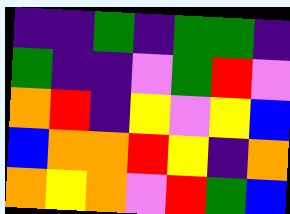[["indigo", "indigo", "green", "indigo", "green", "green", "indigo"], ["green", "indigo", "indigo", "violet", "green", "red", "violet"], ["orange", "red", "indigo", "yellow", "violet", "yellow", "blue"], ["blue", "orange", "orange", "red", "yellow", "indigo", "orange"], ["orange", "yellow", "orange", "violet", "red", "green", "blue"]]